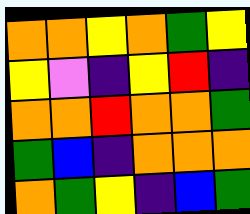[["orange", "orange", "yellow", "orange", "green", "yellow"], ["yellow", "violet", "indigo", "yellow", "red", "indigo"], ["orange", "orange", "red", "orange", "orange", "green"], ["green", "blue", "indigo", "orange", "orange", "orange"], ["orange", "green", "yellow", "indigo", "blue", "green"]]